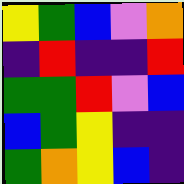[["yellow", "green", "blue", "violet", "orange"], ["indigo", "red", "indigo", "indigo", "red"], ["green", "green", "red", "violet", "blue"], ["blue", "green", "yellow", "indigo", "indigo"], ["green", "orange", "yellow", "blue", "indigo"]]